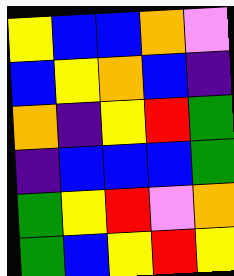[["yellow", "blue", "blue", "orange", "violet"], ["blue", "yellow", "orange", "blue", "indigo"], ["orange", "indigo", "yellow", "red", "green"], ["indigo", "blue", "blue", "blue", "green"], ["green", "yellow", "red", "violet", "orange"], ["green", "blue", "yellow", "red", "yellow"]]